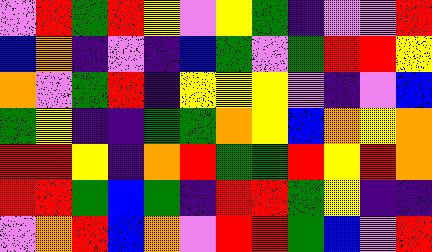[["violet", "red", "green", "red", "yellow", "violet", "yellow", "green", "indigo", "violet", "violet", "red"], ["blue", "orange", "indigo", "violet", "indigo", "blue", "green", "violet", "green", "red", "red", "yellow"], ["orange", "violet", "green", "red", "indigo", "yellow", "yellow", "yellow", "violet", "indigo", "violet", "blue"], ["green", "yellow", "indigo", "indigo", "green", "green", "orange", "yellow", "blue", "orange", "yellow", "orange"], ["red", "red", "yellow", "indigo", "orange", "red", "green", "green", "red", "yellow", "red", "orange"], ["red", "red", "green", "blue", "green", "indigo", "red", "red", "green", "yellow", "indigo", "indigo"], ["violet", "orange", "red", "blue", "orange", "violet", "red", "red", "green", "blue", "violet", "red"]]